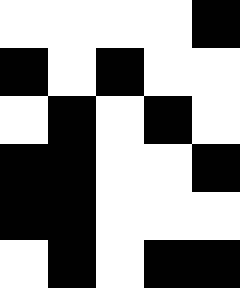[["white", "white", "white", "white", "black"], ["black", "white", "black", "white", "white"], ["white", "black", "white", "black", "white"], ["black", "black", "white", "white", "black"], ["black", "black", "white", "white", "white"], ["white", "black", "white", "black", "black"]]